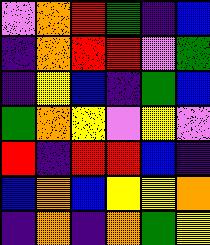[["violet", "orange", "red", "green", "indigo", "blue"], ["indigo", "orange", "red", "red", "violet", "green"], ["indigo", "yellow", "blue", "indigo", "green", "blue"], ["green", "orange", "yellow", "violet", "yellow", "violet"], ["red", "indigo", "red", "red", "blue", "indigo"], ["blue", "orange", "blue", "yellow", "yellow", "orange"], ["indigo", "orange", "indigo", "orange", "green", "yellow"]]